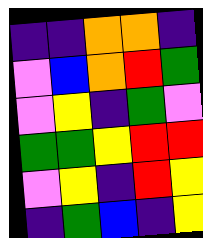[["indigo", "indigo", "orange", "orange", "indigo"], ["violet", "blue", "orange", "red", "green"], ["violet", "yellow", "indigo", "green", "violet"], ["green", "green", "yellow", "red", "red"], ["violet", "yellow", "indigo", "red", "yellow"], ["indigo", "green", "blue", "indigo", "yellow"]]